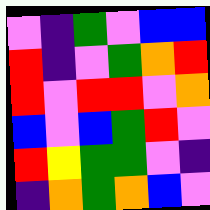[["violet", "indigo", "green", "violet", "blue", "blue"], ["red", "indigo", "violet", "green", "orange", "red"], ["red", "violet", "red", "red", "violet", "orange"], ["blue", "violet", "blue", "green", "red", "violet"], ["red", "yellow", "green", "green", "violet", "indigo"], ["indigo", "orange", "green", "orange", "blue", "violet"]]